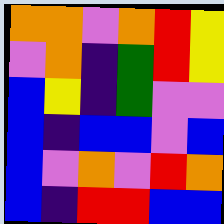[["orange", "orange", "violet", "orange", "red", "yellow"], ["violet", "orange", "indigo", "green", "red", "yellow"], ["blue", "yellow", "indigo", "green", "violet", "violet"], ["blue", "indigo", "blue", "blue", "violet", "blue"], ["blue", "violet", "orange", "violet", "red", "orange"], ["blue", "indigo", "red", "red", "blue", "blue"]]